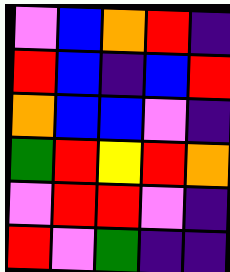[["violet", "blue", "orange", "red", "indigo"], ["red", "blue", "indigo", "blue", "red"], ["orange", "blue", "blue", "violet", "indigo"], ["green", "red", "yellow", "red", "orange"], ["violet", "red", "red", "violet", "indigo"], ["red", "violet", "green", "indigo", "indigo"]]